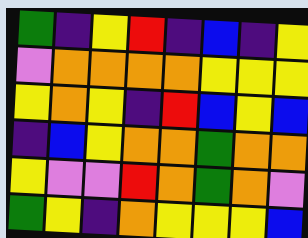[["green", "indigo", "yellow", "red", "indigo", "blue", "indigo", "yellow"], ["violet", "orange", "orange", "orange", "orange", "yellow", "yellow", "yellow"], ["yellow", "orange", "yellow", "indigo", "red", "blue", "yellow", "blue"], ["indigo", "blue", "yellow", "orange", "orange", "green", "orange", "orange"], ["yellow", "violet", "violet", "red", "orange", "green", "orange", "violet"], ["green", "yellow", "indigo", "orange", "yellow", "yellow", "yellow", "blue"]]